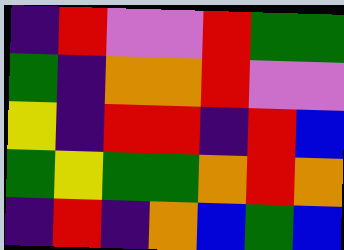[["indigo", "red", "violet", "violet", "red", "green", "green"], ["green", "indigo", "orange", "orange", "red", "violet", "violet"], ["yellow", "indigo", "red", "red", "indigo", "red", "blue"], ["green", "yellow", "green", "green", "orange", "red", "orange"], ["indigo", "red", "indigo", "orange", "blue", "green", "blue"]]